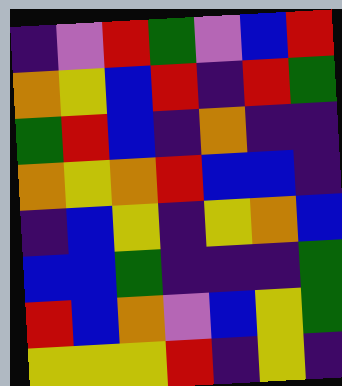[["indigo", "violet", "red", "green", "violet", "blue", "red"], ["orange", "yellow", "blue", "red", "indigo", "red", "green"], ["green", "red", "blue", "indigo", "orange", "indigo", "indigo"], ["orange", "yellow", "orange", "red", "blue", "blue", "indigo"], ["indigo", "blue", "yellow", "indigo", "yellow", "orange", "blue"], ["blue", "blue", "green", "indigo", "indigo", "indigo", "green"], ["red", "blue", "orange", "violet", "blue", "yellow", "green"], ["yellow", "yellow", "yellow", "red", "indigo", "yellow", "indigo"]]